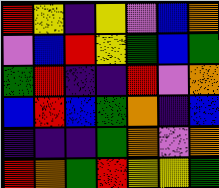[["red", "yellow", "indigo", "yellow", "violet", "blue", "orange"], ["violet", "blue", "red", "yellow", "green", "blue", "green"], ["green", "red", "indigo", "indigo", "red", "violet", "orange"], ["blue", "red", "blue", "green", "orange", "indigo", "blue"], ["indigo", "indigo", "indigo", "green", "orange", "violet", "orange"], ["red", "orange", "green", "red", "yellow", "yellow", "green"]]